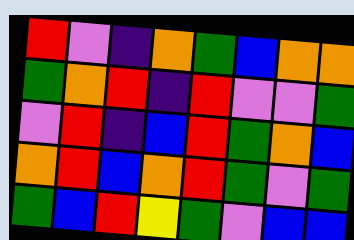[["red", "violet", "indigo", "orange", "green", "blue", "orange", "orange"], ["green", "orange", "red", "indigo", "red", "violet", "violet", "green"], ["violet", "red", "indigo", "blue", "red", "green", "orange", "blue"], ["orange", "red", "blue", "orange", "red", "green", "violet", "green"], ["green", "blue", "red", "yellow", "green", "violet", "blue", "blue"]]